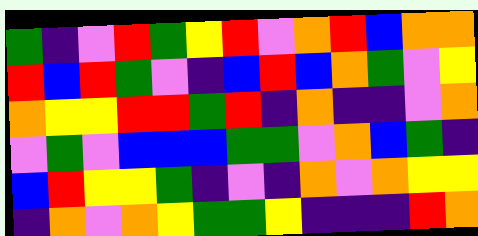[["green", "indigo", "violet", "red", "green", "yellow", "red", "violet", "orange", "red", "blue", "orange", "orange"], ["red", "blue", "red", "green", "violet", "indigo", "blue", "red", "blue", "orange", "green", "violet", "yellow"], ["orange", "yellow", "yellow", "red", "red", "green", "red", "indigo", "orange", "indigo", "indigo", "violet", "orange"], ["violet", "green", "violet", "blue", "blue", "blue", "green", "green", "violet", "orange", "blue", "green", "indigo"], ["blue", "red", "yellow", "yellow", "green", "indigo", "violet", "indigo", "orange", "violet", "orange", "yellow", "yellow"], ["indigo", "orange", "violet", "orange", "yellow", "green", "green", "yellow", "indigo", "indigo", "indigo", "red", "orange"]]